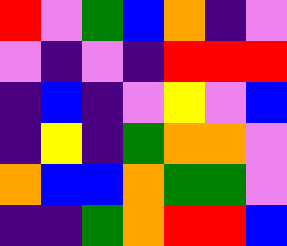[["red", "violet", "green", "blue", "orange", "indigo", "violet"], ["violet", "indigo", "violet", "indigo", "red", "red", "red"], ["indigo", "blue", "indigo", "violet", "yellow", "violet", "blue"], ["indigo", "yellow", "indigo", "green", "orange", "orange", "violet"], ["orange", "blue", "blue", "orange", "green", "green", "violet"], ["indigo", "indigo", "green", "orange", "red", "red", "blue"]]